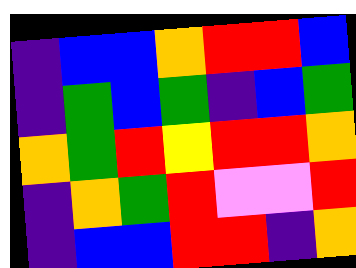[["indigo", "blue", "blue", "orange", "red", "red", "blue"], ["indigo", "green", "blue", "green", "indigo", "blue", "green"], ["orange", "green", "red", "yellow", "red", "red", "orange"], ["indigo", "orange", "green", "red", "violet", "violet", "red"], ["indigo", "blue", "blue", "red", "red", "indigo", "orange"]]